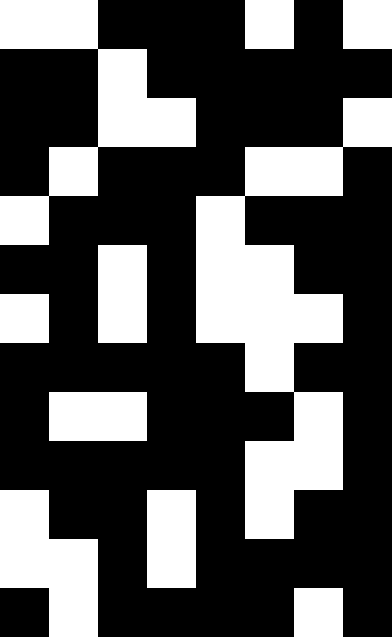[["white", "white", "black", "black", "black", "white", "black", "white"], ["black", "black", "white", "black", "black", "black", "black", "black"], ["black", "black", "white", "white", "black", "black", "black", "white"], ["black", "white", "black", "black", "black", "white", "white", "black"], ["white", "black", "black", "black", "white", "black", "black", "black"], ["black", "black", "white", "black", "white", "white", "black", "black"], ["white", "black", "white", "black", "white", "white", "white", "black"], ["black", "black", "black", "black", "black", "white", "black", "black"], ["black", "white", "white", "black", "black", "black", "white", "black"], ["black", "black", "black", "black", "black", "white", "white", "black"], ["white", "black", "black", "white", "black", "white", "black", "black"], ["white", "white", "black", "white", "black", "black", "black", "black"], ["black", "white", "black", "black", "black", "black", "white", "black"]]